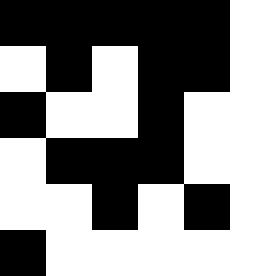[["black", "black", "black", "black", "black", "white"], ["white", "black", "white", "black", "black", "white"], ["black", "white", "white", "black", "white", "white"], ["white", "black", "black", "black", "white", "white"], ["white", "white", "black", "white", "black", "white"], ["black", "white", "white", "white", "white", "white"]]